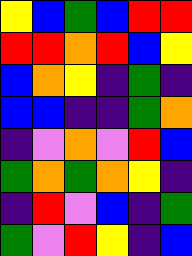[["yellow", "blue", "green", "blue", "red", "red"], ["red", "red", "orange", "red", "blue", "yellow"], ["blue", "orange", "yellow", "indigo", "green", "indigo"], ["blue", "blue", "indigo", "indigo", "green", "orange"], ["indigo", "violet", "orange", "violet", "red", "blue"], ["green", "orange", "green", "orange", "yellow", "indigo"], ["indigo", "red", "violet", "blue", "indigo", "green"], ["green", "violet", "red", "yellow", "indigo", "blue"]]